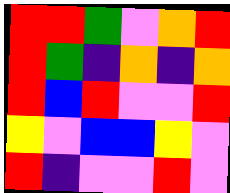[["red", "red", "green", "violet", "orange", "red"], ["red", "green", "indigo", "orange", "indigo", "orange"], ["red", "blue", "red", "violet", "violet", "red"], ["yellow", "violet", "blue", "blue", "yellow", "violet"], ["red", "indigo", "violet", "violet", "red", "violet"]]